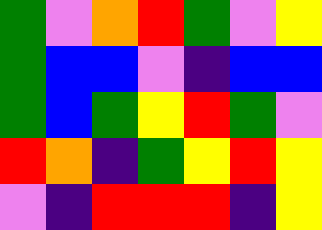[["green", "violet", "orange", "red", "green", "violet", "yellow"], ["green", "blue", "blue", "violet", "indigo", "blue", "blue"], ["green", "blue", "green", "yellow", "red", "green", "violet"], ["red", "orange", "indigo", "green", "yellow", "red", "yellow"], ["violet", "indigo", "red", "red", "red", "indigo", "yellow"]]